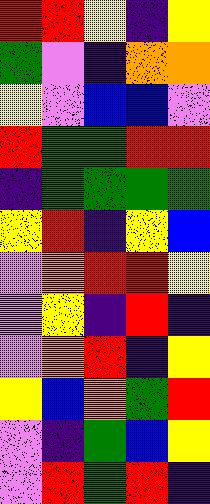[["red", "red", "yellow", "indigo", "yellow"], ["green", "violet", "indigo", "orange", "orange"], ["yellow", "violet", "blue", "blue", "violet"], ["red", "green", "green", "red", "red"], ["indigo", "green", "green", "green", "green"], ["yellow", "red", "indigo", "yellow", "blue"], ["violet", "orange", "red", "red", "yellow"], ["violet", "yellow", "indigo", "red", "indigo"], ["violet", "orange", "red", "indigo", "yellow"], ["yellow", "blue", "orange", "green", "red"], ["violet", "indigo", "green", "blue", "yellow"], ["violet", "red", "green", "red", "indigo"]]